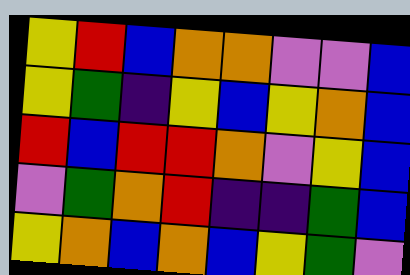[["yellow", "red", "blue", "orange", "orange", "violet", "violet", "blue"], ["yellow", "green", "indigo", "yellow", "blue", "yellow", "orange", "blue"], ["red", "blue", "red", "red", "orange", "violet", "yellow", "blue"], ["violet", "green", "orange", "red", "indigo", "indigo", "green", "blue"], ["yellow", "orange", "blue", "orange", "blue", "yellow", "green", "violet"]]